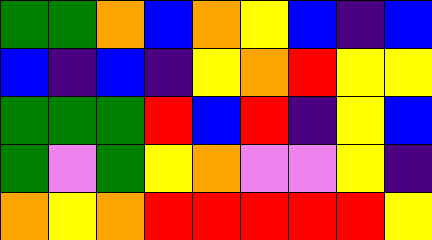[["green", "green", "orange", "blue", "orange", "yellow", "blue", "indigo", "blue"], ["blue", "indigo", "blue", "indigo", "yellow", "orange", "red", "yellow", "yellow"], ["green", "green", "green", "red", "blue", "red", "indigo", "yellow", "blue"], ["green", "violet", "green", "yellow", "orange", "violet", "violet", "yellow", "indigo"], ["orange", "yellow", "orange", "red", "red", "red", "red", "red", "yellow"]]